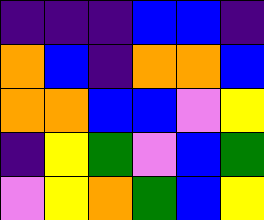[["indigo", "indigo", "indigo", "blue", "blue", "indigo"], ["orange", "blue", "indigo", "orange", "orange", "blue"], ["orange", "orange", "blue", "blue", "violet", "yellow"], ["indigo", "yellow", "green", "violet", "blue", "green"], ["violet", "yellow", "orange", "green", "blue", "yellow"]]